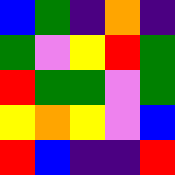[["blue", "green", "indigo", "orange", "indigo"], ["green", "violet", "yellow", "red", "green"], ["red", "green", "green", "violet", "green"], ["yellow", "orange", "yellow", "violet", "blue"], ["red", "blue", "indigo", "indigo", "red"]]